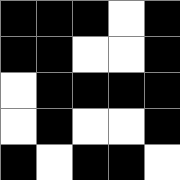[["black", "black", "black", "white", "black"], ["black", "black", "white", "white", "black"], ["white", "black", "black", "black", "black"], ["white", "black", "white", "white", "black"], ["black", "white", "black", "black", "white"]]